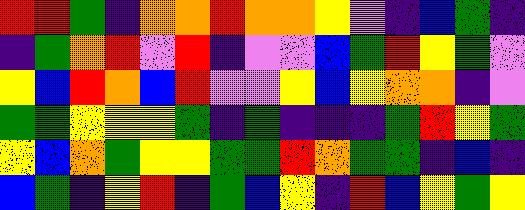[["red", "red", "green", "indigo", "orange", "orange", "red", "orange", "orange", "yellow", "violet", "indigo", "blue", "green", "indigo"], ["indigo", "green", "orange", "red", "violet", "red", "indigo", "violet", "violet", "blue", "green", "red", "yellow", "green", "violet"], ["yellow", "blue", "red", "orange", "blue", "red", "violet", "violet", "yellow", "blue", "yellow", "orange", "orange", "indigo", "violet"], ["green", "green", "yellow", "yellow", "yellow", "green", "indigo", "green", "indigo", "indigo", "indigo", "green", "red", "yellow", "green"], ["yellow", "blue", "orange", "green", "yellow", "yellow", "green", "green", "red", "orange", "green", "green", "indigo", "blue", "indigo"], ["blue", "green", "indigo", "yellow", "red", "indigo", "green", "blue", "yellow", "indigo", "red", "blue", "yellow", "green", "yellow"]]